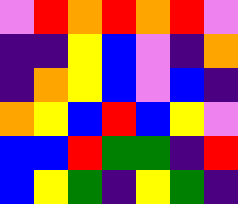[["violet", "red", "orange", "red", "orange", "red", "violet"], ["indigo", "indigo", "yellow", "blue", "violet", "indigo", "orange"], ["indigo", "orange", "yellow", "blue", "violet", "blue", "indigo"], ["orange", "yellow", "blue", "red", "blue", "yellow", "violet"], ["blue", "blue", "red", "green", "green", "indigo", "red"], ["blue", "yellow", "green", "indigo", "yellow", "green", "indigo"]]